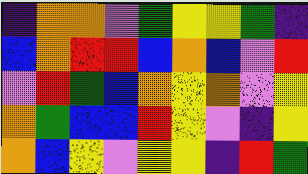[["indigo", "orange", "orange", "violet", "green", "yellow", "yellow", "green", "indigo"], ["blue", "orange", "red", "red", "blue", "orange", "blue", "violet", "red"], ["violet", "red", "green", "blue", "orange", "yellow", "orange", "violet", "yellow"], ["orange", "green", "blue", "blue", "red", "yellow", "violet", "indigo", "yellow"], ["orange", "blue", "yellow", "violet", "yellow", "yellow", "indigo", "red", "green"]]